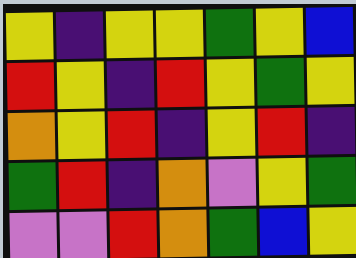[["yellow", "indigo", "yellow", "yellow", "green", "yellow", "blue"], ["red", "yellow", "indigo", "red", "yellow", "green", "yellow"], ["orange", "yellow", "red", "indigo", "yellow", "red", "indigo"], ["green", "red", "indigo", "orange", "violet", "yellow", "green"], ["violet", "violet", "red", "orange", "green", "blue", "yellow"]]